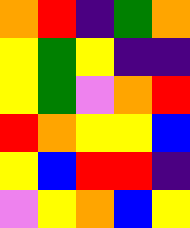[["orange", "red", "indigo", "green", "orange"], ["yellow", "green", "yellow", "indigo", "indigo"], ["yellow", "green", "violet", "orange", "red"], ["red", "orange", "yellow", "yellow", "blue"], ["yellow", "blue", "red", "red", "indigo"], ["violet", "yellow", "orange", "blue", "yellow"]]